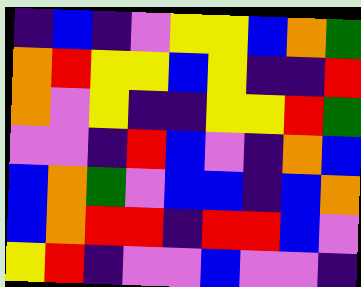[["indigo", "blue", "indigo", "violet", "yellow", "yellow", "blue", "orange", "green"], ["orange", "red", "yellow", "yellow", "blue", "yellow", "indigo", "indigo", "red"], ["orange", "violet", "yellow", "indigo", "indigo", "yellow", "yellow", "red", "green"], ["violet", "violet", "indigo", "red", "blue", "violet", "indigo", "orange", "blue"], ["blue", "orange", "green", "violet", "blue", "blue", "indigo", "blue", "orange"], ["blue", "orange", "red", "red", "indigo", "red", "red", "blue", "violet"], ["yellow", "red", "indigo", "violet", "violet", "blue", "violet", "violet", "indigo"]]